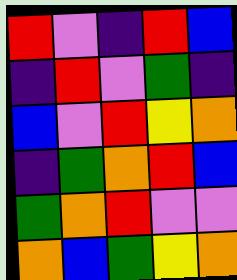[["red", "violet", "indigo", "red", "blue"], ["indigo", "red", "violet", "green", "indigo"], ["blue", "violet", "red", "yellow", "orange"], ["indigo", "green", "orange", "red", "blue"], ["green", "orange", "red", "violet", "violet"], ["orange", "blue", "green", "yellow", "orange"]]